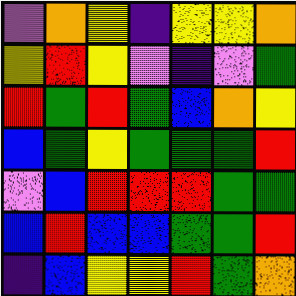[["violet", "orange", "yellow", "indigo", "yellow", "yellow", "orange"], ["yellow", "red", "yellow", "violet", "indigo", "violet", "green"], ["red", "green", "red", "green", "blue", "orange", "yellow"], ["blue", "green", "yellow", "green", "green", "green", "red"], ["violet", "blue", "red", "red", "red", "green", "green"], ["blue", "red", "blue", "blue", "green", "green", "red"], ["indigo", "blue", "yellow", "yellow", "red", "green", "orange"]]